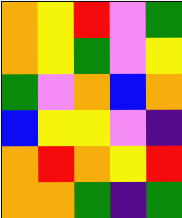[["orange", "yellow", "red", "violet", "green"], ["orange", "yellow", "green", "violet", "yellow"], ["green", "violet", "orange", "blue", "orange"], ["blue", "yellow", "yellow", "violet", "indigo"], ["orange", "red", "orange", "yellow", "red"], ["orange", "orange", "green", "indigo", "green"]]